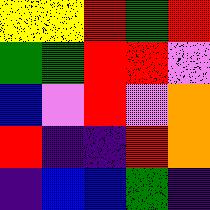[["yellow", "yellow", "red", "green", "red"], ["green", "green", "red", "red", "violet"], ["blue", "violet", "red", "violet", "orange"], ["red", "indigo", "indigo", "red", "orange"], ["indigo", "blue", "blue", "green", "indigo"]]